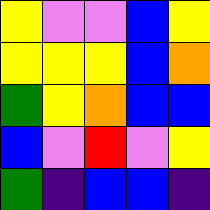[["yellow", "violet", "violet", "blue", "yellow"], ["yellow", "yellow", "yellow", "blue", "orange"], ["green", "yellow", "orange", "blue", "blue"], ["blue", "violet", "red", "violet", "yellow"], ["green", "indigo", "blue", "blue", "indigo"]]